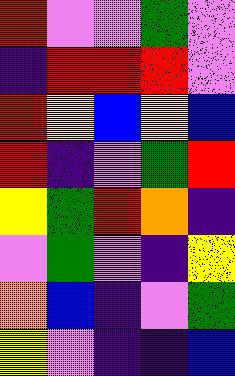[["red", "violet", "violet", "green", "violet"], ["indigo", "red", "red", "red", "violet"], ["red", "yellow", "blue", "yellow", "blue"], ["red", "indigo", "violet", "green", "red"], ["yellow", "green", "red", "orange", "indigo"], ["violet", "green", "violet", "indigo", "yellow"], ["orange", "blue", "indigo", "violet", "green"], ["yellow", "violet", "indigo", "indigo", "blue"]]